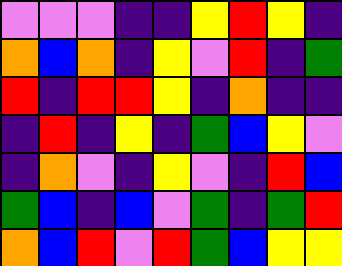[["violet", "violet", "violet", "indigo", "indigo", "yellow", "red", "yellow", "indigo"], ["orange", "blue", "orange", "indigo", "yellow", "violet", "red", "indigo", "green"], ["red", "indigo", "red", "red", "yellow", "indigo", "orange", "indigo", "indigo"], ["indigo", "red", "indigo", "yellow", "indigo", "green", "blue", "yellow", "violet"], ["indigo", "orange", "violet", "indigo", "yellow", "violet", "indigo", "red", "blue"], ["green", "blue", "indigo", "blue", "violet", "green", "indigo", "green", "red"], ["orange", "blue", "red", "violet", "red", "green", "blue", "yellow", "yellow"]]